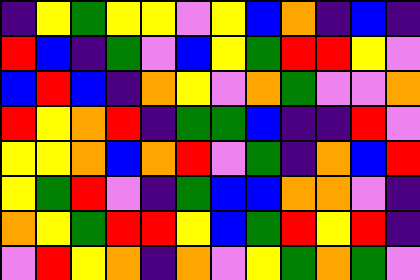[["indigo", "yellow", "green", "yellow", "yellow", "violet", "yellow", "blue", "orange", "indigo", "blue", "indigo"], ["red", "blue", "indigo", "green", "violet", "blue", "yellow", "green", "red", "red", "yellow", "violet"], ["blue", "red", "blue", "indigo", "orange", "yellow", "violet", "orange", "green", "violet", "violet", "orange"], ["red", "yellow", "orange", "red", "indigo", "green", "green", "blue", "indigo", "indigo", "red", "violet"], ["yellow", "yellow", "orange", "blue", "orange", "red", "violet", "green", "indigo", "orange", "blue", "red"], ["yellow", "green", "red", "violet", "indigo", "green", "blue", "blue", "orange", "orange", "violet", "indigo"], ["orange", "yellow", "green", "red", "red", "yellow", "blue", "green", "red", "yellow", "red", "indigo"], ["violet", "red", "yellow", "orange", "indigo", "orange", "violet", "yellow", "green", "orange", "green", "violet"]]